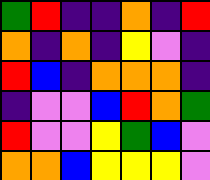[["green", "red", "indigo", "indigo", "orange", "indigo", "red"], ["orange", "indigo", "orange", "indigo", "yellow", "violet", "indigo"], ["red", "blue", "indigo", "orange", "orange", "orange", "indigo"], ["indigo", "violet", "violet", "blue", "red", "orange", "green"], ["red", "violet", "violet", "yellow", "green", "blue", "violet"], ["orange", "orange", "blue", "yellow", "yellow", "yellow", "violet"]]